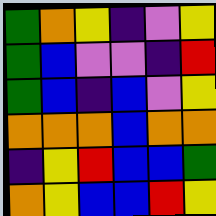[["green", "orange", "yellow", "indigo", "violet", "yellow"], ["green", "blue", "violet", "violet", "indigo", "red"], ["green", "blue", "indigo", "blue", "violet", "yellow"], ["orange", "orange", "orange", "blue", "orange", "orange"], ["indigo", "yellow", "red", "blue", "blue", "green"], ["orange", "yellow", "blue", "blue", "red", "yellow"]]